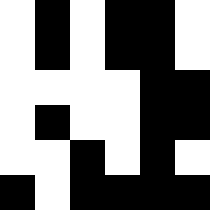[["white", "black", "white", "black", "black", "white"], ["white", "black", "white", "black", "black", "white"], ["white", "white", "white", "white", "black", "black"], ["white", "black", "white", "white", "black", "black"], ["white", "white", "black", "white", "black", "white"], ["black", "white", "black", "black", "black", "black"]]